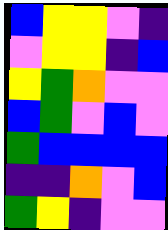[["blue", "yellow", "yellow", "violet", "indigo"], ["violet", "yellow", "yellow", "indigo", "blue"], ["yellow", "green", "orange", "violet", "violet"], ["blue", "green", "violet", "blue", "violet"], ["green", "blue", "blue", "blue", "blue"], ["indigo", "indigo", "orange", "violet", "blue"], ["green", "yellow", "indigo", "violet", "violet"]]